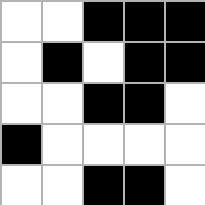[["white", "white", "black", "black", "black"], ["white", "black", "white", "black", "black"], ["white", "white", "black", "black", "white"], ["black", "white", "white", "white", "white"], ["white", "white", "black", "black", "white"]]